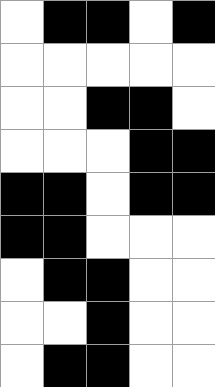[["white", "black", "black", "white", "black"], ["white", "white", "white", "white", "white"], ["white", "white", "black", "black", "white"], ["white", "white", "white", "black", "black"], ["black", "black", "white", "black", "black"], ["black", "black", "white", "white", "white"], ["white", "black", "black", "white", "white"], ["white", "white", "black", "white", "white"], ["white", "black", "black", "white", "white"]]